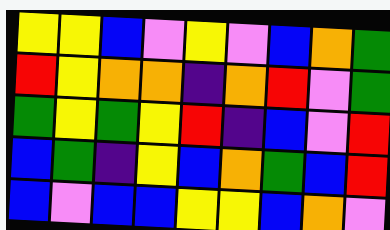[["yellow", "yellow", "blue", "violet", "yellow", "violet", "blue", "orange", "green"], ["red", "yellow", "orange", "orange", "indigo", "orange", "red", "violet", "green"], ["green", "yellow", "green", "yellow", "red", "indigo", "blue", "violet", "red"], ["blue", "green", "indigo", "yellow", "blue", "orange", "green", "blue", "red"], ["blue", "violet", "blue", "blue", "yellow", "yellow", "blue", "orange", "violet"]]